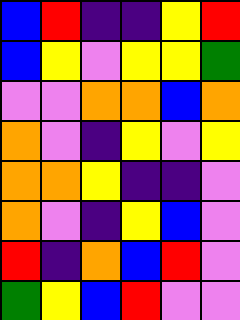[["blue", "red", "indigo", "indigo", "yellow", "red"], ["blue", "yellow", "violet", "yellow", "yellow", "green"], ["violet", "violet", "orange", "orange", "blue", "orange"], ["orange", "violet", "indigo", "yellow", "violet", "yellow"], ["orange", "orange", "yellow", "indigo", "indigo", "violet"], ["orange", "violet", "indigo", "yellow", "blue", "violet"], ["red", "indigo", "orange", "blue", "red", "violet"], ["green", "yellow", "blue", "red", "violet", "violet"]]